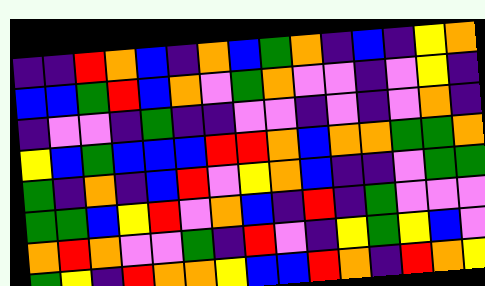[["indigo", "indigo", "red", "orange", "blue", "indigo", "orange", "blue", "green", "orange", "indigo", "blue", "indigo", "yellow", "orange"], ["blue", "blue", "green", "red", "blue", "orange", "violet", "green", "orange", "violet", "violet", "indigo", "violet", "yellow", "indigo"], ["indigo", "violet", "violet", "indigo", "green", "indigo", "indigo", "violet", "violet", "indigo", "violet", "indigo", "violet", "orange", "indigo"], ["yellow", "blue", "green", "blue", "blue", "blue", "red", "red", "orange", "blue", "orange", "orange", "green", "green", "orange"], ["green", "indigo", "orange", "indigo", "blue", "red", "violet", "yellow", "orange", "blue", "indigo", "indigo", "violet", "green", "green"], ["green", "green", "blue", "yellow", "red", "violet", "orange", "blue", "indigo", "red", "indigo", "green", "violet", "violet", "violet"], ["orange", "red", "orange", "violet", "violet", "green", "indigo", "red", "violet", "indigo", "yellow", "green", "yellow", "blue", "violet"], ["green", "yellow", "indigo", "red", "orange", "orange", "yellow", "blue", "blue", "red", "orange", "indigo", "red", "orange", "yellow"]]